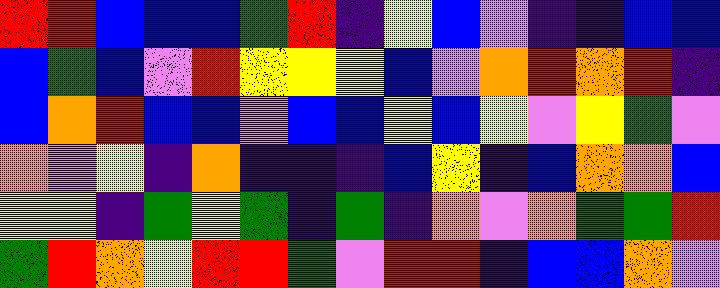[["red", "red", "blue", "blue", "blue", "green", "red", "indigo", "yellow", "blue", "violet", "indigo", "indigo", "blue", "blue"], ["blue", "green", "blue", "violet", "red", "yellow", "yellow", "yellow", "blue", "violet", "orange", "red", "orange", "red", "indigo"], ["blue", "orange", "red", "blue", "blue", "violet", "blue", "blue", "yellow", "blue", "yellow", "violet", "yellow", "green", "violet"], ["orange", "violet", "yellow", "indigo", "orange", "indigo", "indigo", "indigo", "blue", "yellow", "indigo", "blue", "orange", "orange", "blue"], ["yellow", "yellow", "indigo", "green", "yellow", "green", "indigo", "green", "indigo", "orange", "violet", "orange", "green", "green", "red"], ["green", "red", "orange", "yellow", "red", "red", "green", "violet", "red", "red", "indigo", "blue", "blue", "orange", "violet"]]